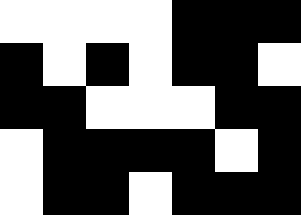[["white", "white", "white", "white", "black", "black", "black"], ["black", "white", "black", "white", "black", "black", "white"], ["black", "black", "white", "white", "white", "black", "black"], ["white", "black", "black", "black", "black", "white", "black"], ["white", "black", "black", "white", "black", "black", "black"]]